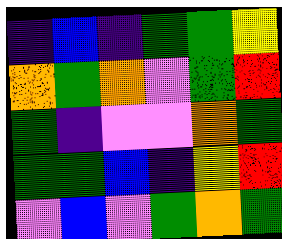[["indigo", "blue", "indigo", "green", "green", "yellow"], ["orange", "green", "orange", "violet", "green", "red"], ["green", "indigo", "violet", "violet", "orange", "green"], ["green", "green", "blue", "indigo", "yellow", "red"], ["violet", "blue", "violet", "green", "orange", "green"]]